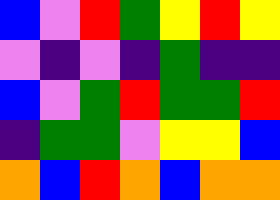[["blue", "violet", "red", "green", "yellow", "red", "yellow"], ["violet", "indigo", "violet", "indigo", "green", "indigo", "indigo"], ["blue", "violet", "green", "red", "green", "green", "red"], ["indigo", "green", "green", "violet", "yellow", "yellow", "blue"], ["orange", "blue", "red", "orange", "blue", "orange", "orange"]]